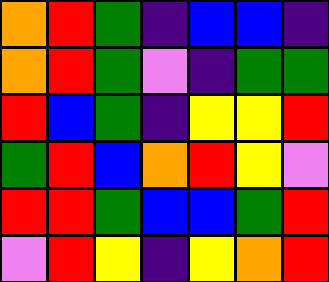[["orange", "red", "green", "indigo", "blue", "blue", "indigo"], ["orange", "red", "green", "violet", "indigo", "green", "green"], ["red", "blue", "green", "indigo", "yellow", "yellow", "red"], ["green", "red", "blue", "orange", "red", "yellow", "violet"], ["red", "red", "green", "blue", "blue", "green", "red"], ["violet", "red", "yellow", "indigo", "yellow", "orange", "red"]]